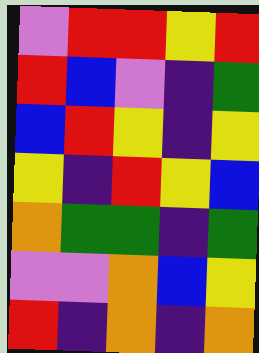[["violet", "red", "red", "yellow", "red"], ["red", "blue", "violet", "indigo", "green"], ["blue", "red", "yellow", "indigo", "yellow"], ["yellow", "indigo", "red", "yellow", "blue"], ["orange", "green", "green", "indigo", "green"], ["violet", "violet", "orange", "blue", "yellow"], ["red", "indigo", "orange", "indigo", "orange"]]